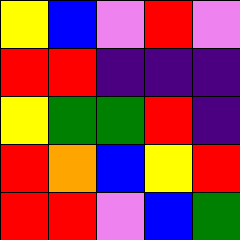[["yellow", "blue", "violet", "red", "violet"], ["red", "red", "indigo", "indigo", "indigo"], ["yellow", "green", "green", "red", "indigo"], ["red", "orange", "blue", "yellow", "red"], ["red", "red", "violet", "blue", "green"]]